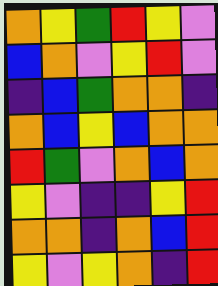[["orange", "yellow", "green", "red", "yellow", "violet"], ["blue", "orange", "violet", "yellow", "red", "violet"], ["indigo", "blue", "green", "orange", "orange", "indigo"], ["orange", "blue", "yellow", "blue", "orange", "orange"], ["red", "green", "violet", "orange", "blue", "orange"], ["yellow", "violet", "indigo", "indigo", "yellow", "red"], ["orange", "orange", "indigo", "orange", "blue", "red"], ["yellow", "violet", "yellow", "orange", "indigo", "red"]]